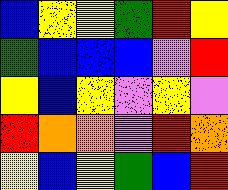[["blue", "yellow", "yellow", "green", "red", "yellow"], ["green", "blue", "blue", "blue", "violet", "red"], ["yellow", "blue", "yellow", "violet", "yellow", "violet"], ["red", "orange", "orange", "violet", "red", "orange"], ["yellow", "blue", "yellow", "green", "blue", "red"]]